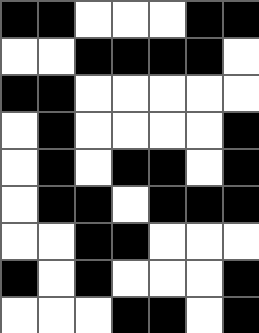[["black", "black", "white", "white", "white", "black", "black"], ["white", "white", "black", "black", "black", "black", "white"], ["black", "black", "white", "white", "white", "white", "white"], ["white", "black", "white", "white", "white", "white", "black"], ["white", "black", "white", "black", "black", "white", "black"], ["white", "black", "black", "white", "black", "black", "black"], ["white", "white", "black", "black", "white", "white", "white"], ["black", "white", "black", "white", "white", "white", "black"], ["white", "white", "white", "black", "black", "white", "black"]]